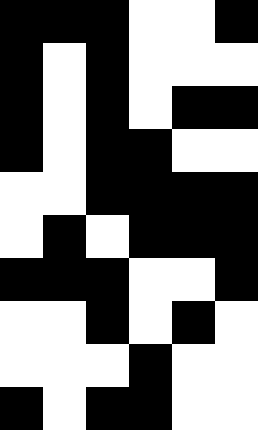[["black", "black", "black", "white", "white", "black"], ["black", "white", "black", "white", "white", "white"], ["black", "white", "black", "white", "black", "black"], ["black", "white", "black", "black", "white", "white"], ["white", "white", "black", "black", "black", "black"], ["white", "black", "white", "black", "black", "black"], ["black", "black", "black", "white", "white", "black"], ["white", "white", "black", "white", "black", "white"], ["white", "white", "white", "black", "white", "white"], ["black", "white", "black", "black", "white", "white"]]